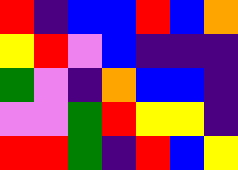[["red", "indigo", "blue", "blue", "red", "blue", "orange"], ["yellow", "red", "violet", "blue", "indigo", "indigo", "indigo"], ["green", "violet", "indigo", "orange", "blue", "blue", "indigo"], ["violet", "violet", "green", "red", "yellow", "yellow", "indigo"], ["red", "red", "green", "indigo", "red", "blue", "yellow"]]